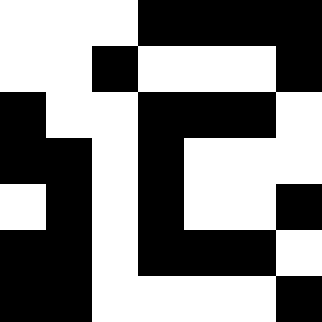[["white", "white", "white", "black", "black", "black", "black"], ["white", "white", "black", "white", "white", "white", "black"], ["black", "white", "white", "black", "black", "black", "white"], ["black", "black", "white", "black", "white", "white", "white"], ["white", "black", "white", "black", "white", "white", "black"], ["black", "black", "white", "black", "black", "black", "white"], ["black", "black", "white", "white", "white", "white", "black"]]